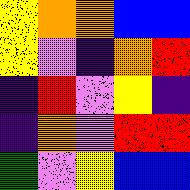[["yellow", "orange", "orange", "blue", "blue"], ["yellow", "violet", "indigo", "orange", "red"], ["indigo", "red", "violet", "yellow", "indigo"], ["indigo", "orange", "violet", "red", "red"], ["green", "violet", "yellow", "blue", "blue"]]